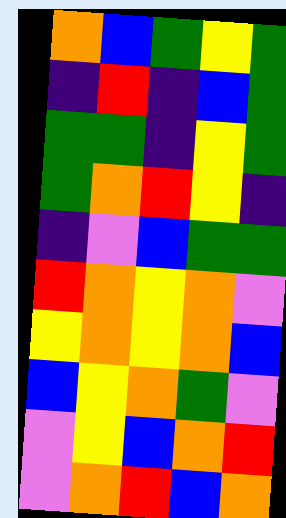[["orange", "blue", "green", "yellow", "green"], ["indigo", "red", "indigo", "blue", "green"], ["green", "green", "indigo", "yellow", "green"], ["green", "orange", "red", "yellow", "indigo"], ["indigo", "violet", "blue", "green", "green"], ["red", "orange", "yellow", "orange", "violet"], ["yellow", "orange", "yellow", "orange", "blue"], ["blue", "yellow", "orange", "green", "violet"], ["violet", "yellow", "blue", "orange", "red"], ["violet", "orange", "red", "blue", "orange"]]